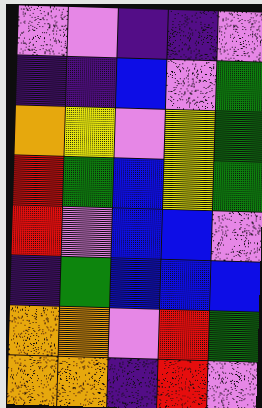[["violet", "violet", "indigo", "indigo", "violet"], ["indigo", "indigo", "blue", "violet", "green"], ["orange", "yellow", "violet", "yellow", "green"], ["red", "green", "blue", "yellow", "green"], ["red", "violet", "blue", "blue", "violet"], ["indigo", "green", "blue", "blue", "blue"], ["orange", "orange", "violet", "red", "green"], ["orange", "orange", "indigo", "red", "violet"]]